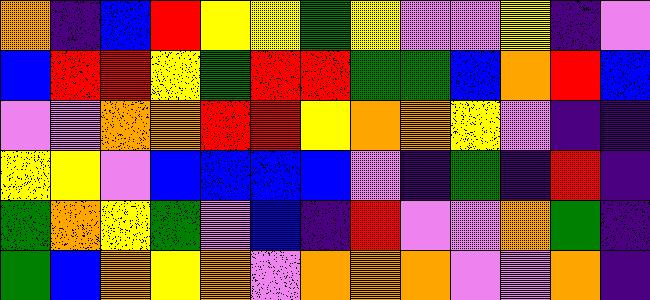[["orange", "indigo", "blue", "red", "yellow", "yellow", "green", "yellow", "violet", "violet", "yellow", "indigo", "violet"], ["blue", "red", "red", "yellow", "green", "red", "red", "green", "green", "blue", "orange", "red", "blue"], ["violet", "violet", "orange", "orange", "red", "red", "yellow", "orange", "orange", "yellow", "violet", "indigo", "indigo"], ["yellow", "yellow", "violet", "blue", "blue", "blue", "blue", "violet", "indigo", "green", "indigo", "red", "indigo"], ["green", "orange", "yellow", "green", "violet", "blue", "indigo", "red", "violet", "violet", "orange", "green", "indigo"], ["green", "blue", "orange", "yellow", "orange", "violet", "orange", "orange", "orange", "violet", "violet", "orange", "indigo"]]